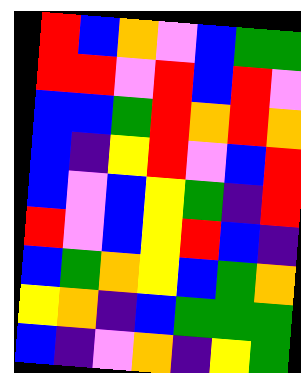[["red", "blue", "orange", "violet", "blue", "green", "green"], ["red", "red", "violet", "red", "blue", "red", "violet"], ["blue", "blue", "green", "red", "orange", "red", "orange"], ["blue", "indigo", "yellow", "red", "violet", "blue", "red"], ["blue", "violet", "blue", "yellow", "green", "indigo", "red"], ["red", "violet", "blue", "yellow", "red", "blue", "indigo"], ["blue", "green", "orange", "yellow", "blue", "green", "orange"], ["yellow", "orange", "indigo", "blue", "green", "green", "green"], ["blue", "indigo", "violet", "orange", "indigo", "yellow", "green"]]